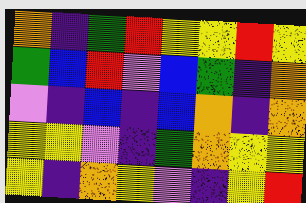[["orange", "indigo", "green", "red", "yellow", "yellow", "red", "yellow"], ["green", "blue", "red", "violet", "blue", "green", "indigo", "orange"], ["violet", "indigo", "blue", "indigo", "blue", "orange", "indigo", "orange"], ["yellow", "yellow", "violet", "indigo", "green", "orange", "yellow", "yellow"], ["yellow", "indigo", "orange", "yellow", "violet", "indigo", "yellow", "red"]]